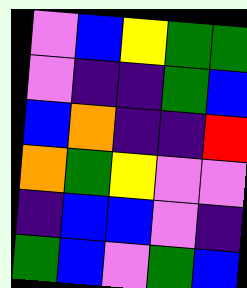[["violet", "blue", "yellow", "green", "green"], ["violet", "indigo", "indigo", "green", "blue"], ["blue", "orange", "indigo", "indigo", "red"], ["orange", "green", "yellow", "violet", "violet"], ["indigo", "blue", "blue", "violet", "indigo"], ["green", "blue", "violet", "green", "blue"]]